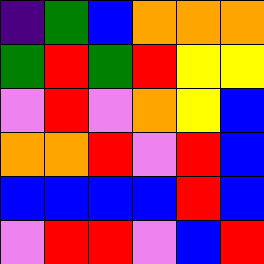[["indigo", "green", "blue", "orange", "orange", "orange"], ["green", "red", "green", "red", "yellow", "yellow"], ["violet", "red", "violet", "orange", "yellow", "blue"], ["orange", "orange", "red", "violet", "red", "blue"], ["blue", "blue", "blue", "blue", "red", "blue"], ["violet", "red", "red", "violet", "blue", "red"]]